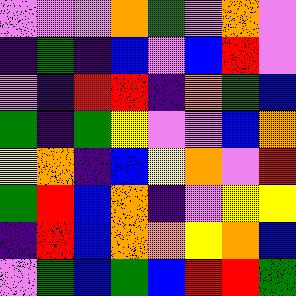[["violet", "violet", "violet", "orange", "green", "violet", "orange", "violet"], ["indigo", "green", "indigo", "blue", "violet", "blue", "red", "violet"], ["violet", "indigo", "red", "red", "indigo", "orange", "green", "blue"], ["green", "indigo", "green", "yellow", "violet", "violet", "blue", "orange"], ["yellow", "orange", "indigo", "blue", "yellow", "orange", "violet", "red"], ["green", "red", "blue", "orange", "indigo", "violet", "yellow", "yellow"], ["indigo", "red", "blue", "orange", "orange", "yellow", "orange", "blue"], ["violet", "green", "blue", "green", "blue", "red", "red", "green"]]